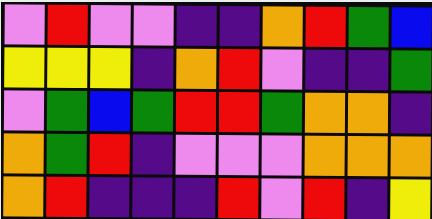[["violet", "red", "violet", "violet", "indigo", "indigo", "orange", "red", "green", "blue"], ["yellow", "yellow", "yellow", "indigo", "orange", "red", "violet", "indigo", "indigo", "green"], ["violet", "green", "blue", "green", "red", "red", "green", "orange", "orange", "indigo"], ["orange", "green", "red", "indigo", "violet", "violet", "violet", "orange", "orange", "orange"], ["orange", "red", "indigo", "indigo", "indigo", "red", "violet", "red", "indigo", "yellow"]]